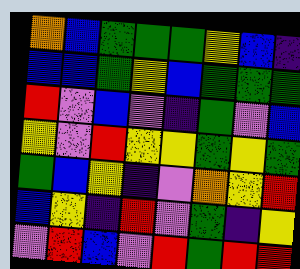[["orange", "blue", "green", "green", "green", "yellow", "blue", "indigo"], ["blue", "blue", "green", "yellow", "blue", "green", "green", "green"], ["red", "violet", "blue", "violet", "indigo", "green", "violet", "blue"], ["yellow", "violet", "red", "yellow", "yellow", "green", "yellow", "green"], ["green", "blue", "yellow", "indigo", "violet", "orange", "yellow", "red"], ["blue", "yellow", "indigo", "red", "violet", "green", "indigo", "yellow"], ["violet", "red", "blue", "violet", "red", "green", "red", "red"]]